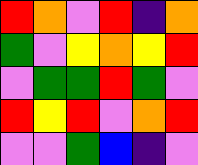[["red", "orange", "violet", "red", "indigo", "orange"], ["green", "violet", "yellow", "orange", "yellow", "red"], ["violet", "green", "green", "red", "green", "violet"], ["red", "yellow", "red", "violet", "orange", "red"], ["violet", "violet", "green", "blue", "indigo", "violet"]]